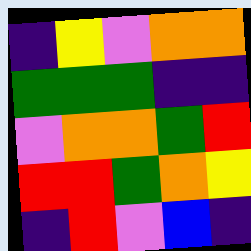[["indigo", "yellow", "violet", "orange", "orange"], ["green", "green", "green", "indigo", "indigo"], ["violet", "orange", "orange", "green", "red"], ["red", "red", "green", "orange", "yellow"], ["indigo", "red", "violet", "blue", "indigo"]]